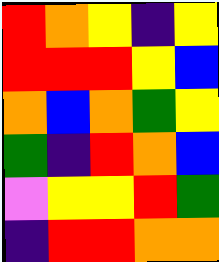[["red", "orange", "yellow", "indigo", "yellow"], ["red", "red", "red", "yellow", "blue"], ["orange", "blue", "orange", "green", "yellow"], ["green", "indigo", "red", "orange", "blue"], ["violet", "yellow", "yellow", "red", "green"], ["indigo", "red", "red", "orange", "orange"]]